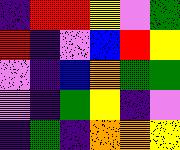[["indigo", "red", "red", "yellow", "violet", "green"], ["red", "indigo", "violet", "blue", "red", "yellow"], ["violet", "indigo", "blue", "orange", "green", "green"], ["violet", "indigo", "green", "yellow", "indigo", "violet"], ["indigo", "green", "indigo", "orange", "orange", "yellow"]]